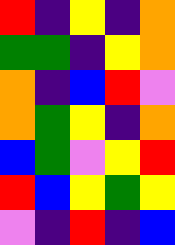[["red", "indigo", "yellow", "indigo", "orange"], ["green", "green", "indigo", "yellow", "orange"], ["orange", "indigo", "blue", "red", "violet"], ["orange", "green", "yellow", "indigo", "orange"], ["blue", "green", "violet", "yellow", "red"], ["red", "blue", "yellow", "green", "yellow"], ["violet", "indigo", "red", "indigo", "blue"]]